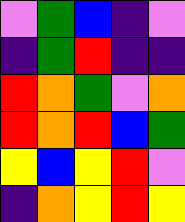[["violet", "green", "blue", "indigo", "violet"], ["indigo", "green", "red", "indigo", "indigo"], ["red", "orange", "green", "violet", "orange"], ["red", "orange", "red", "blue", "green"], ["yellow", "blue", "yellow", "red", "violet"], ["indigo", "orange", "yellow", "red", "yellow"]]